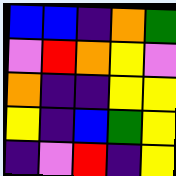[["blue", "blue", "indigo", "orange", "green"], ["violet", "red", "orange", "yellow", "violet"], ["orange", "indigo", "indigo", "yellow", "yellow"], ["yellow", "indigo", "blue", "green", "yellow"], ["indigo", "violet", "red", "indigo", "yellow"]]